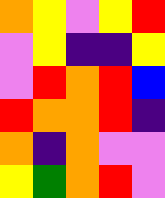[["orange", "yellow", "violet", "yellow", "red"], ["violet", "yellow", "indigo", "indigo", "yellow"], ["violet", "red", "orange", "red", "blue"], ["red", "orange", "orange", "red", "indigo"], ["orange", "indigo", "orange", "violet", "violet"], ["yellow", "green", "orange", "red", "violet"]]